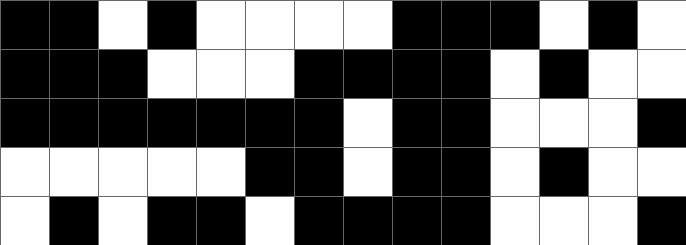[["black", "black", "white", "black", "white", "white", "white", "white", "black", "black", "black", "white", "black", "white"], ["black", "black", "black", "white", "white", "white", "black", "black", "black", "black", "white", "black", "white", "white"], ["black", "black", "black", "black", "black", "black", "black", "white", "black", "black", "white", "white", "white", "black"], ["white", "white", "white", "white", "white", "black", "black", "white", "black", "black", "white", "black", "white", "white"], ["white", "black", "white", "black", "black", "white", "black", "black", "black", "black", "white", "white", "white", "black"]]